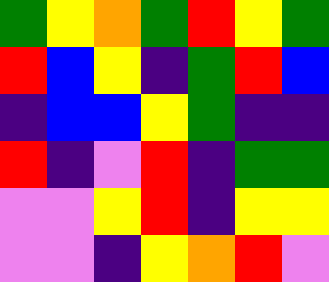[["green", "yellow", "orange", "green", "red", "yellow", "green"], ["red", "blue", "yellow", "indigo", "green", "red", "blue"], ["indigo", "blue", "blue", "yellow", "green", "indigo", "indigo"], ["red", "indigo", "violet", "red", "indigo", "green", "green"], ["violet", "violet", "yellow", "red", "indigo", "yellow", "yellow"], ["violet", "violet", "indigo", "yellow", "orange", "red", "violet"]]